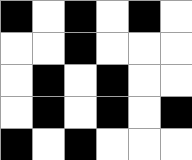[["black", "white", "black", "white", "black", "white"], ["white", "white", "black", "white", "white", "white"], ["white", "black", "white", "black", "white", "white"], ["white", "black", "white", "black", "white", "black"], ["black", "white", "black", "white", "white", "white"]]